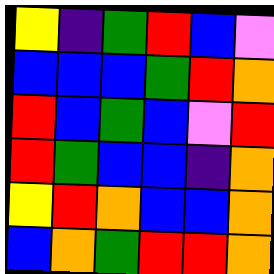[["yellow", "indigo", "green", "red", "blue", "violet"], ["blue", "blue", "blue", "green", "red", "orange"], ["red", "blue", "green", "blue", "violet", "red"], ["red", "green", "blue", "blue", "indigo", "orange"], ["yellow", "red", "orange", "blue", "blue", "orange"], ["blue", "orange", "green", "red", "red", "orange"]]